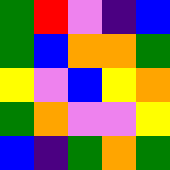[["green", "red", "violet", "indigo", "blue"], ["green", "blue", "orange", "orange", "green"], ["yellow", "violet", "blue", "yellow", "orange"], ["green", "orange", "violet", "violet", "yellow"], ["blue", "indigo", "green", "orange", "green"]]